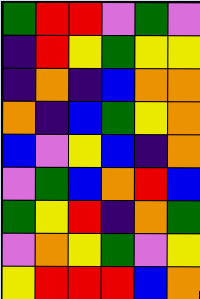[["green", "red", "red", "violet", "green", "violet"], ["indigo", "red", "yellow", "green", "yellow", "yellow"], ["indigo", "orange", "indigo", "blue", "orange", "orange"], ["orange", "indigo", "blue", "green", "yellow", "orange"], ["blue", "violet", "yellow", "blue", "indigo", "orange"], ["violet", "green", "blue", "orange", "red", "blue"], ["green", "yellow", "red", "indigo", "orange", "green"], ["violet", "orange", "yellow", "green", "violet", "yellow"], ["yellow", "red", "red", "red", "blue", "orange"]]